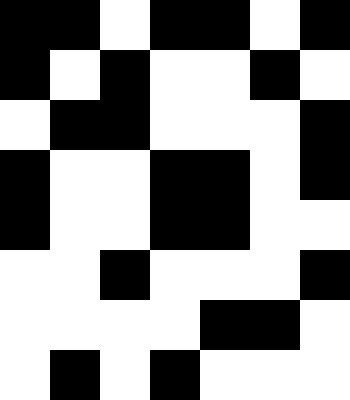[["black", "black", "white", "black", "black", "white", "black"], ["black", "white", "black", "white", "white", "black", "white"], ["white", "black", "black", "white", "white", "white", "black"], ["black", "white", "white", "black", "black", "white", "black"], ["black", "white", "white", "black", "black", "white", "white"], ["white", "white", "black", "white", "white", "white", "black"], ["white", "white", "white", "white", "black", "black", "white"], ["white", "black", "white", "black", "white", "white", "white"]]